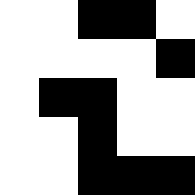[["white", "white", "black", "black", "white"], ["white", "white", "white", "white", "black"], ["white", "black", "black", "white", "white"], ["white", "white", "black", "white", "white"], ["white", "white", "black", "black", "black"]]